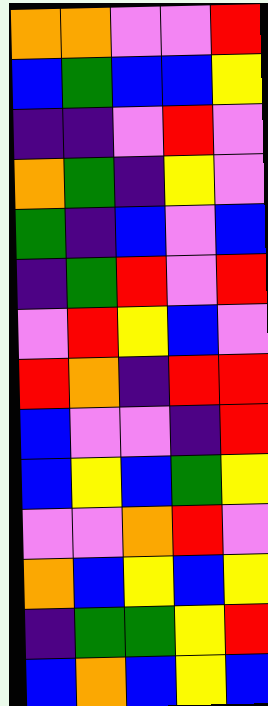[["orange", "orange", "violet", "violet", "red"], ["blue", "green", "blue", "blue", "yellow"], ["indigo", "indigo", "violet", "red", "violet"], ["orange", "green", "indigo", "yellow", "violet"], ["green", "indigo", "blue", "violet", "blue"], ["indigo", "green", "red", "violet", "red"], ["violet", "red", "yellow", "blue", "violet"], ["red", "orange", "indigo", "red", "red"], ["blue", "violet", "violet", "indigo", "red"], ["blue", "yellow", "blue", "green", "yellow"], ["violet", "violet", "orange", "red", "violet"], ["orange", "blue", "yellow", "blue", "yellow"], ["indigo", "green", "green", "yellow", "red"], ["blue", "orange", "blue", "yellow", "blue"]]